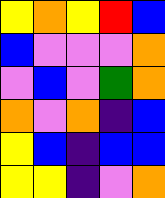[["yellow", "orange", "yellow", "red", "blue"], ["blue", "violet", "violet", "violet", "orange"], ["violet", "blue", "violet", "green", "orange"], ["orange", "violet", "orange", "indigo", "blue"], ["yellow", "blue", "indigo", "blue", "blue"], ["yellow", "yellow", "indigo", "violet", "orange"]]